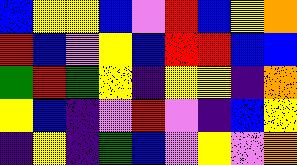[["blue", "yellow", "yellow", "blue", "violet", "red", "blue", "yellow", "orange"], ["red", "blue", "violet", "yellow", "blue", "red", "red", "blue", "blue"], ["green", "red", "green", "yellow", "indigo", "yellow", "yellow", "indigo", "orange"], ["yellow", "blue", "indigo", "violet", "red", "violet", "indigo", "blue", "yellow"], ["indigo", "yellow", "indigo", "green", "blue", "violet", "yellow", "violet", "orange"]]